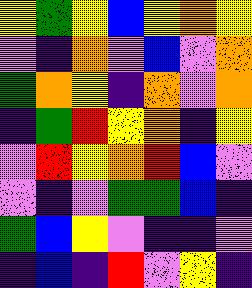[["yellow", "green", "yellow", "blue", "yellow", "orange", "yellow"], ["violet", "indigo", "orange", "violet", "blue", "violet", "orange"], ["green", "orange", "yellow", "indigo", "orange", "violet", "orange"], ["indigo", "green", "red", "yellow", "orange", "indigo", "yellow"], ["violet", "red", "yellow", "orange", "red", "blue", "violet"], ["violet", "indigo", "violet", "green", "green", "blue", "indigo"], ["green", "blue", "yellow", "violet", "indigo", "indigo", "violet"], ["indigo", "blue", "indigo", "red", "violet", "yellow", "indigo"]]